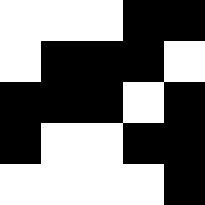[["white", "white", "white", "black", "black"], ["white", "black", "black", "black", "white"], ["black", "black", "black", "white", "black"], ["black", "white", "white", "black", "black"], ["white", "white", "white", "white", "black"]]